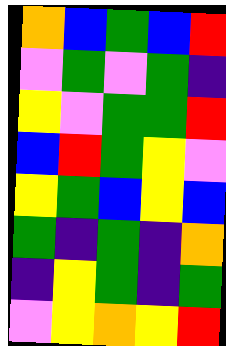[["orange", "blue", "green", "blue", "red"], ["violet", "green", "violet", "green", "indigo"], ["yellow", "violet", "green", "green", "red"], ["blue", "red", "green", "yellow", "violet"], ["yellow", "green", "blue", "yellow", "blue"], ["green", "indigo", "green", "indigo", "orange"], ["indigo", "yellow", "green", "indigo", "green"], ["violet", "yellow", "orange", "yellow", "red"]]